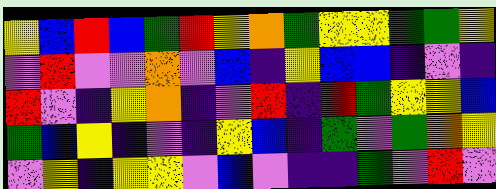[["yellow", "blue", "red", "blue", "green", "red", "yellow", "orange", "green", "yellow", "yellow", "green", "green", "yellow"], ["violet", "red", "violet", "violet", "orange", "violet", "blue", "indigo", "yellow", "blue", "blue", "indigo", "violet", "indigo"], ["red", "violet", "indigo", "yellow", "orange", "indigo", "violet", "red", "indigo", "red", "green", "yellow", "yellow", "blue"], ["green", "blue", "yellow", "indigo", "violet", "indigo", "yellow", "blue", "indigo", "green", "violet", "green", "orange", "yellow"], ["violet", "yellow", "indigo", "yellow", "yellow", "violet", "blue", "violet", "indigo", "indigo", "green", "violet", "red", "violet"]]